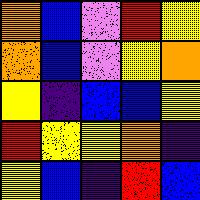[["orange", "blue", "violet", "red", "yellow"], ["orange", "blue", "violet", "yellow", "orange"], ["yellow", "indigo", "blue", "blue", "yellow"], ["red", "yellow", "yellow", "orange", "indigo"], ["yellow", "blue", "indigo", "red", "blue"]]